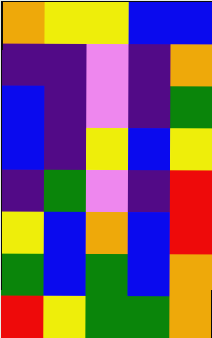[["orange", "yellow", "yellow", "blue", "blue"], ["indigo", "indigo", "violet", "indigo", "orange"], ["blue", "indigo", "violet", "indigo", "green"], ["blue", "indigo", "yellow", "blue", "yellow"], ["indigo", "green", "violet", "indigo", "red"], ["yellow", "blue", "orange", "blue", "red"], ["green", "blue", "green", "blue", "orange"], ["red", "yellow", "green", "green", "orange"]]